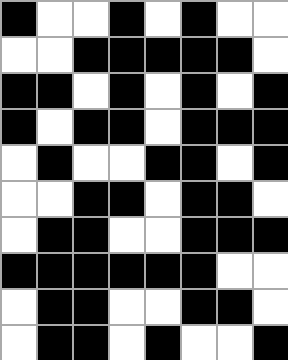[["black", "white", "white", "black", "white", "black", "white", "white"], ["white", "white", "black", "black", "black", "black", "black", "white"], ["black", "black", "white", "black", "white", "black", "white", "black"], ["black", "white", "black", "black", "white", "black", "black", "black"], ["white", "black", "white", "white", "black", "black", "white", "black"], ["white", "white", "black", "black", "white", "black", "black", "white"], ["white", "black", "black", "white", "white", "black", "black", "black"], ["black", "black", "black", "black", "black", "black", "white", "white"], ["white", "black", "black", "white", "white", "black", "black", "white"], ["white", "black", "black", "white", "black", "white", "white", "black"]]